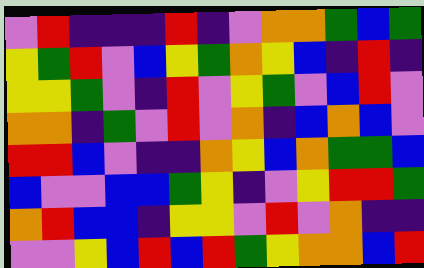[["violet", "red", "indigo", "indigo", "indigo", "red", "indigo", "violet", "orange", "orange", "green", "blue", "green"], ["yellow", "green", "red", "violet", "blue", "yellow", "green", "orange", "yellow", "blue", "indigo", "red", "indigo"], ["yellow", "yellow", "green", "violet", "indigo", "red", "violet", "yellow", "green", "violet", "blue", "red", "violet"], ["orange", "orange", "indigo", "green", "violet", "red", "violet", "orange", "indigo", "blue", "orange", "blue", "violet"], ["red", "red", "blue", "violet", "indigo", "indigo", "orange", "yellow", "blue", "orange", "green", "green", "blue"], ["blue", "violet", "violet", "blue", "blue", "green", "yellow", "indigo", "violet", "yellow", "red", "red", "green"], ["orange", "red", "blue", "blue", "indigo", "yellow", "yellow", "violet", "red", "violet", "orange", "indigo", "indigo"], ["violet", "violet", "yellow", "blue", "red", "blue", "red", "green", "yellow", "orange", "orange", "blue", "red"]]